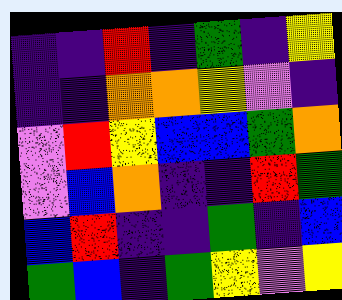[["indigo", "indigo", "red", "indigo", "green", "indigo", "yellow"], ["indigo", "indigo", "orange", "orange", "yellow", "violet", "indigo"], ["violet", "red", "yellow", "blue", "blue", "green", "orange"], ["violet", "blue", "orange", "indigo", "indigo", "red", "green"], ["blue", "red", "indigo", "indigo", "green", "indigo", "blue"], ["green", "blue", "indigo", "green", "yellow", "violet", "yellow"]]